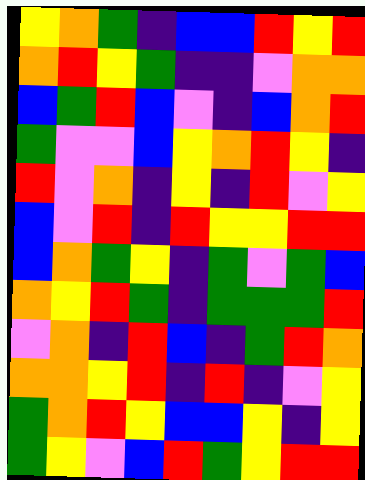[["yellow", "orange", "green", "indigo", "blue", "blue", "red", "yellow", "red"], ["orange", "red", "yellow", "green", "indigo", "indigo", "violet", "orange", "orange"], ["blue", "green", "red", "blue", "violet", "indigo", "blue", "orange", "red"], ["green", "violet", "violet", "blue", "yellow", "orange", "red", "yellow", "indigo"], ["red", "violet", "orange", "indigo", "yellow", "indigo", "red", "violet", "yellow"], ["blue", "violet", "red", "indigo", "red", "yellow", "yellow", "red", "red"], ["blue", "orange", "green", "yellow", "indigo", "green", "violet", "green", "blue"], ["orange", "yellow", "red", "green", "indigo", "green", "green", "green", "red"], ["violet", "orange", "indigo", "red", "blue", "indigo", "green", "red", "orange"], ["orange", "orange", "yellow", "red", "indigo", "red", "indigo", "violet", "yellow"], ["green", "orange", "red", "yellow", "blue", "blue", "yellow", "indigo", "yellow"], ["green", "yellow", "violet", "blue", "red", "green", "yellow", "red", "red"]]